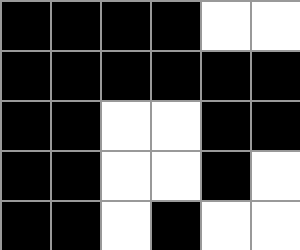[["black", "black", "black", "black", "white", "white"], ["black", "black", "black", "black", "black", "black"], ["black", "black", "white", "white", "black", "black"], ["black", "black", "white", "white", "black", "white"], ["black", "black", "white", "black", "white", "white"]]